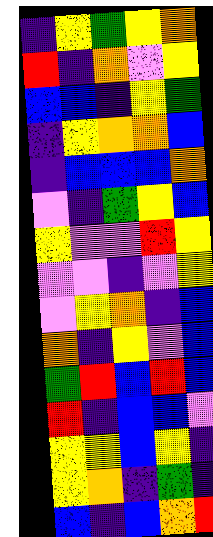[["indigo", "yellow", "green", "yellow", "orange"], ["red", "indigo", "orange", "violet", "yellow"], ["blue", "blue", "indigo", "yellow", "green"], ["indigo", "yellow", "orange", "orange", "blue"], ["indigo", "blue", "blue", "blue", "orange"], ["violet", "indigo", "green", "yellow", "blue"], ["yellow", "violet", "violet", "red", "yellow"], ["violet", "violet", "indigo", "violet", "yellow"], ["violet", "yellow", "orange", "indigo", "blue"], ["orange", "indigo", "yellow", "violet", "blue"], ["green", "red", "blue", "red", "blue"], ["red", "indigo", "blue", "blue", "violet"], ["yellow", "yellow", "blue", "yellow", "indigo"], ["yellow", "orange", "indigo", "green", "indigo"], ["blue", "indigo", "blue", "orange", "red"]]